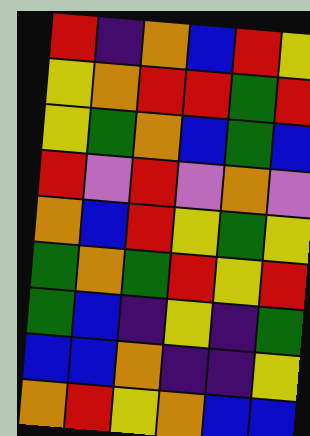[["red", "indigo", "orange", "blue", "red", "yellow"], ["yellow", "orange", "red", "red", "green", "red"], ["yellow", "green", "orange", "blue", "green", "blue"], ["red", "violet", "red", "violet", "orange", "violet"], ["orange", "blue", "red", "yellow", "green", "yellow"], ["green", "orange", "green", "red", "yellow", "red"], ["green", "blue", "indigo", "yellow", "indigo", "green"], ["blue", "blue", "orange", "indigo", "indigo", "yellow"], ["orange", "red", "yellow", "orange", "blue", "blue"]]